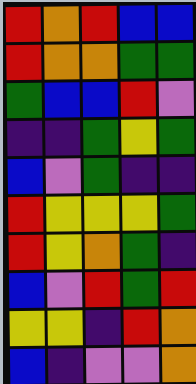[["red", "orange", "red", "blue", "blue"], ["red", "orange", "orange", "green", "green"], ["green", "blue", "blue", "red", "violet"], ["indigo", "indigo", "green", "yellow", "green"], ["blue", "violet", "green", "indigo", "indigo"], ["red", "yellow", "yellow", "yellow", "green"], ["red", "yellow", "orange", "green", "indigo"], ["blue", "violet", "red", "green", "red"], ["yellow", "yellow", "indigo", "red", "orange"], ["blue", "indigo", "violet", "violet", "orange"]]